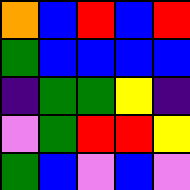[["orange", "blue", "red", "blue", "red"], ["green", "blue", "blue", "blue", "blue"], ["indigo", "green", "green", "yellow", "indigo"], ["violet", "green", "red", "red", "yellow"], ["green", "blue", "violet", "blue", "violet"]]